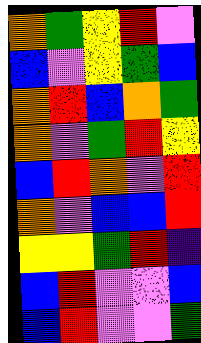[["orange", "green", "yellow", "red", "violet"], ["blue", "violet", "yellow", "green", "blue"], ["orange", "red", "blue", "orange", "green"], ["orange", "violet", "green", "red", "yellow"], ["blue", "red", "orange", "violet", "red"], ["orange", "violet", "blue", "blue", "red"], ["yellow", "yellow", "green", "red", "indigo"], ["blue", "red", "violet", "violet", "blue"], ["blue", "red", "violet", "violet", "green"]]